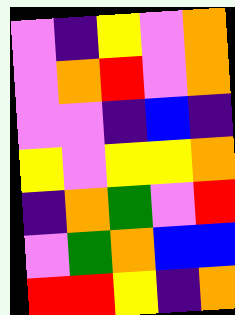[["violet", "indigo", "yellow", "violet", "orange"], ["violet", "orange", "red", "violet", "orange"], ["violet", "violet", "indigo", "blue", "indigo"], ["yellow", "violet", "yellow", "yellow", "orange"], ["indigo", "orange", "green", "violet", "red"], ["violet", "green", "orange", "blue", "blue"], ["red", "red", "yellow", "indigo", "orange"]]